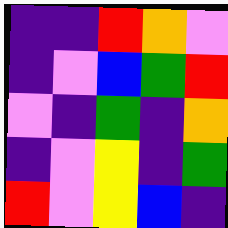[["indigo", "indigo", "red", "orange", "violet"], ["indigo", "violet", "blue", "green", "red"], ["violet", "indigo", "green", "indigo", "orange"], ["indigo", "violet", "yellow", "indigo", "green"], ["red", "violet", "yellow", "blue", "indigo"]]